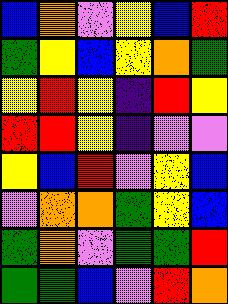[["blue", "orange", "violet", "yellow", "blue", "red"], ["green", "yellow", "blue", "yellow", "orange", "green"], ["yellow", "red", "yellow", "indigo", "red", "yellow"], ["red", "red", "yellow", "indigo", "violet", "violet"], ["yellow", "blue", "red", "violet", "yellow", "blue"], ["violet", "orange", "orange", "green", "yellow", "blue"], ["green", "orange", "violet", "green", "green", "red"], ["green", "green", "blue", "violet", "red", "orange"]]